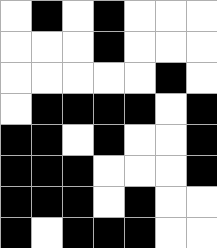[["white", "black", "white", "black", "white", "white", "white"], ["white", "white", "white", "black", "white", "white", "white"], ["white", "white", "white", "white", "white", "black", "white"], ["white", "black", "black", "black", "black", "white", "black"], ["black", "black", "white", "black", "white", "white", "black"], ["black", "black", "black", "white", "white", "white", "black"], ["black", "black", "black", "white", "black", "white", "white"], ["black", "white", "black", "black", "black", "white", "white"]]